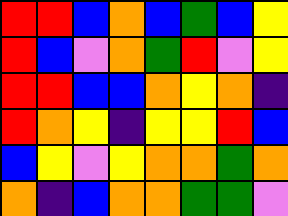[["red", "red", "blue", "orange", "blue", "green", "blue", "yellow"], ["red", "blue", "violet", "orange", "green", "red", "violet", "yellow"], ["red", "red", "blue", "blue", "orange", "yellow", "orange", "indigo"], ["red", "orange", "yellow", "indigo", "yellow", "yellow", "red", "blue"], ["blue", "yellow", "violet", "yellow", "orange", "orange", "green", "orange"], ["orange", "indigo", "blue", "orange", "orange", "green", "green", "violet"]]